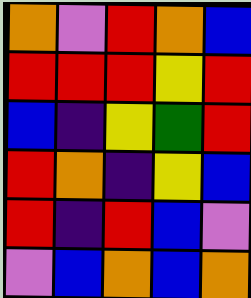[["orange", "violet", "red", "orange", "blue"], ["red", "red", "red", "yellow", "red"], ["blue", "indigo", "yellow", "green", "red"], ["red", "orange", "indigo", "yellow", "blue"], ["red", "indigo", "red", "blue", "violet"], ["violet", "blue", "orange", "blue", "orange"]]